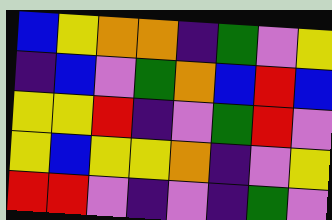[["blue", "yellow", "orange", "orange", "indigo", "green", "violet", "yellow"], ["indigo", "blue", "violet", "green", "orange", "blue", "red", "blue"], ["yellow", "yellow", "red", "indigo", "violet", "green", "red", "violet"], ["yellow", "blue", "yellow", "yellow", "orange", "indigo", "violet", "yellow"], ["red", "red", "violet", "indigo", "violet", "indigo", "green", "violet"]]